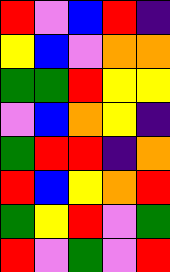[["red", "violet", "blue", "red", "indigo"], ["yellow", "blue", "violet", "orange", "orange"], ["green", "green", "red", "yellow", "yellow"], ["violet", "blue", "orange", "yellow", "indigo"], ["green", "red", "red", "indigo", "orange"], ["red", "blue", "yellow", "orange", "red"], ["green", "yellow", "red", "violet", "green"], ["red", "violet", "green", "violet", "red"]]